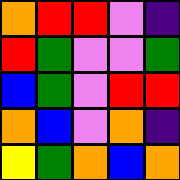[["orange", "red", "red", "violet", "indigo"], ["red", "green", "violet", "violet", "green"], ["blue", "green", "violet", "red", "red"], ["orange", "blue", "violet", "orange", "indigo"], ["yellow", "green", "orange", "blue", "orange"]]